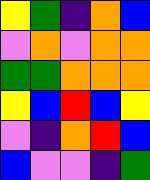[["yellow", "green", "indigo", "orange", "blue"], ["violet", "orange", "violet", "orange", "orange"], ["green", "green", "orange", "orange", "orange"], ["yellow", "blue", "red", "blue", "yellow"], ["violet", "indigo", "orange", "red", "blue"], ["blue", "violet", "violet", "indigo", "green"]]